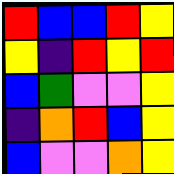[["red", "blue", "blue", "red", "yellow"], ["yellow", "indigo", "red", "yellow", "red"], ["blue", "green", "violet", "violet", "yellow"], ["indigo", "orange", "red", "blue", "yellow"], ["blue", "violet", "violet", "orange", "yellow"]]